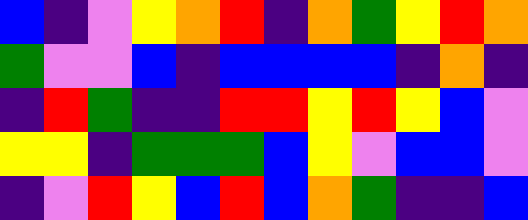[["blue", "indigo", "violet", "yellow", "orange", "red", "indigo", "orange", "green", "yellow", "red", "orange"], ["green", "violet", "violet", "blue", "indigo", "blue", "blue", "blue", "blue", "indigo", "orange", "indigo"], ["indigo", "red", "green", "indigo", "indigo", "red", "red", "yellow", "red", "yellow", "blue", "violet"], ["yellow", "yellow", "indigo", "green", "green", "green", "blue", "yellow", "violet", "blue", "blue", "violet"], ["indigo", "violet", "red", "yellow", "blue", "red", "blue", "orange", "green", "indigo", "indigo", "blue"]]